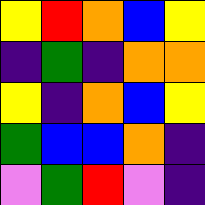[["yellow", "red", "orange", "blue", "yellow"], ["indigo", "green", "indigo", "orange", "orange"], ["yellow", "indigo", "orange", "blue", "yellow"], ["green", "blue", "blue", "orange", "indigo"], ["violet", "green", "red", "violet", "indigo"]]